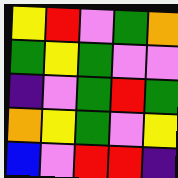[["yellow", "red", "violet", "green", "orange"], ["green", "yellow", "green", "violet", "violet"], ["indigo", "violet", "green", "red", "green"], ["orange", "yellow", "green", "violet", "yellow"], ["blue", "violet", "red", "red", "indigo"]]